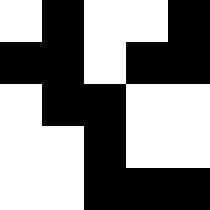[["white", "black", "white", "white", "black"], ["black", "black", "white", "black", "black"], ["white", "black", "black", "white", "white"], ["white", "white", "black", "white", "white"], ["white", "white", "black", "black", "black"]]